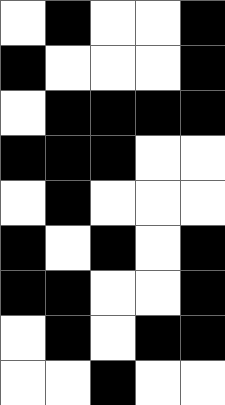[["white", "black", "white", "white", "black"], ["black", "white", "white", "white", "black"], ["white", "black", "black", "black", "black"], ["black", "black", "black", "white", "white"], ["white", "black", "white", "white", "white"], ["black", "white", "black", "white", "black"], ["black", "black", "white", "white", "black"], ["white", "black", "white", "black", "black"], ["white", "white", "black", "white", "white"]]